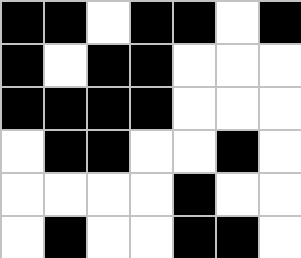[["black", "black", "white", "black", "black", "white", "black"], ["black", "white", "black", "black", "white", "white", "white"], ["black", "black", "black", "black", "white", "white", "white"], ["white", "black", "black", "white", "white", "black", "white"], ["white", "white", "white", "white", "black", "white", "white"], ["white", "black", "white", "white", "black", "black", "white"]]